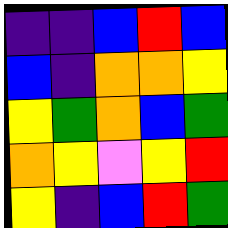[["indigo", "indigo", "blue", "red", "blue"], ["blue", "indigo", "orange", "orange", "yellow"], ["yellow", "green", "orange", "blue", "green"], ["orange", "yellow", "violet", "yellow", "red"], ["yellow", "indigo", "blue", "red", "green"]]